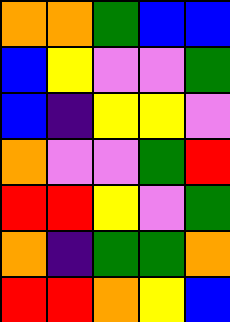[["orange", "orange", "green", "blue", "blue"], ["blue", "yellow", "violet", "violet", "green"], ["blue", "indigo", "yellow", "yellow", "violet"], ["orange", "violet", "violet", "green", "red"], ["red", "red", "yellow", "violet", "green"], ["orange", "indigo", "green", "green", "orange"], ["red", "red", "orange", "yellow", "blue"]]